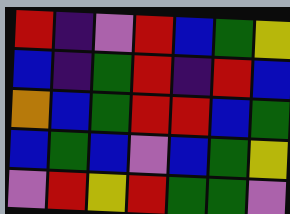[["red", "indigo", "violet", "red", "blue", "green", "yellow"], ["blue", "indigo", "green", "red", "indigo", "red", "blue"], ["orange", "blue", "green", "red", "red", "blue", "green"], ["blue", "green", "blue", "violet", "blue", "green", "yellow"], ["violet", "red", "yellow", "red", "green", "green", "violet"]]